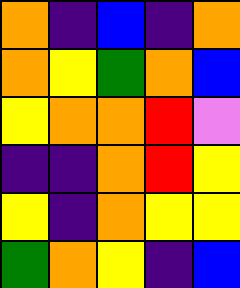[["orange", "indigo", "blue", "indigo", "orange"], ["orange", "yellow", "green", "orange", "blue"], ["yellow", "orange", "orange", "red", "violet"], ["indigo", "indigo", "orange", "red", "yellow"], ["yellow", "indigo", "orange", "yellow", "yellow"], ["green", "orange", "yellow", "indigo", "blue"]]